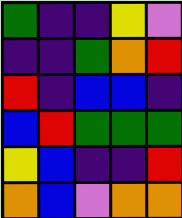[["green", "indigo", "indigo", "yellow", "violet"], ["indigo", "indigo", "green", "orange", "red"], ["red", "indigo", "blue", "blue", "indigo"], ["blue", "red", "green", "green", "green"], ["yellow", "blue", "indigo", "indigo", "red"], ["orange", "blue", "violet", "orange", "orange"]]